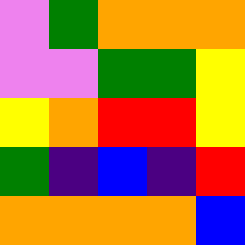[["violet", "green", "orange", "orange", "orange"], ["violet", "violet", "green", "green", "yellow"], ["yellow", "orange", "red", "red", "yellow"], ["green", "indigo", "blue", "indigo", "red"], ["orange", "orange", "orange", "orange", "blue"]]